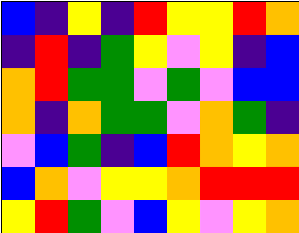[["blue", "indigo", "yellow", "indigo", "red", "yellow", "yellow", "red", "orange"], ["indigo", "red", "indigo", "green", "yellow", "violet", "yellow", "indigo", "blue"], ["orange", "red", "green", "green", "violet", "green", "violet", "blue", "blue"], ["orange", "indigo", "orange", "green", "green", "violet", "orange", "green", "indigo"], ["violet", "blue", "green", "indigo", "blue", "red", "orange", "yellow", "orange"], ["blue", "orange", "violet", "yellow", "yellow", "orange", "red", "red", "red"], ["yellow", "red", "green", "violet", "blue", "yellow", "violet", "yellow", "orange"]]